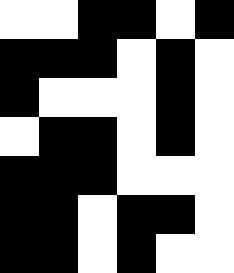[["white", "white", "black", "black", "white", "black"], ["black", "black", "black", "white", "black", "white"], ["black", "white", "white", "white", "black", "white"], ["white", "black", "black", "white", "black", "white"], ["black", "black", "black", "white", "white", "white"], ["black", "black", "white", "black", "black", "white"], ["black", "black", "white", "black", "white", "white"]]